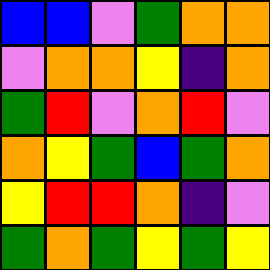[["blue", "blue", "violet", "green", "orange", "orange"], ["violet", "orange", "orange", "yellow", "indigo", "orange"], ["green", "red", "violet", "orange", "red", "violet"], ["orange", "yellow", "green", "blue", "green", "orange"], ["yellow", "red", "red", "orange", "indigo", "violet"], ["green", "orange", "green", "yellow", "green", "yellow"]]